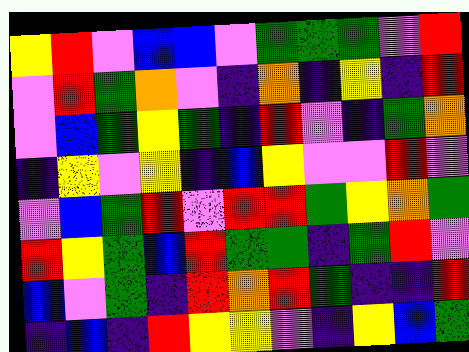[["yellow", "red", "violet", "blue", "blue", "violet", "green", "green", "green", "violet", "red"], ["violet", "red", "green", "orange", "violet", "indigo", "orange", "indigo", "yellow", "indigo", "red"], ["violet", "blue", "green", "yellow", "green", "indigo", "red", "violet", "indigo", "green", "orange"], ["indigo", "yellow", "violet", "yellow", "indigo", "blue", "yellow", "violet", "violet", "red", "violet"], ["violet", "blue", "green", "red", "violet", "red", "red", "green", "yellow", "orange", "green"], ["red", "yellow", "green", "blue", "red", "green", "green", "indigo", "green", "red", "violet"], ["blue", "violet", "green", "indigo", "red", "orange", "red", "green", "indigo", "indigo", "red"], ["indigo", "blue", "indigo", "red", "yellow", "yellow", "violet", "indigo", "yellow", "blue", "green"]]